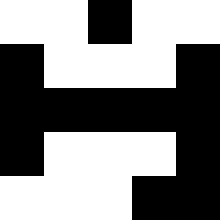[["white", "white", "black", "white", "white"], ["black", "white", "white", "white", "black"], ["black", "black", "black", "black", "black"], ["black", "white", "white", "white", "black"], ["white", "white", "white", "black", "black"]]